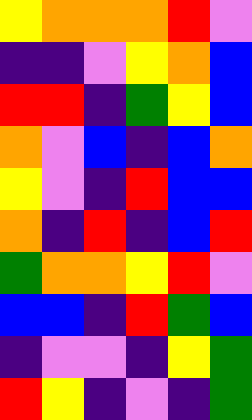[["yellow", "orange", "orange", "orange", "red", "violet"], ["indigo", "indigo", "violet", "yellow", "orange", "blue"], ["red", "red", "indigo", "green", "yellow", "blue"], ["orange", "violet", "blue", "indigo", "blue", "orange"], ["yellow", "violet", "indigo", "red", "blue", "blue"], ["orange", "indigo", "red", "indigo", "blue", "red"], ["green", "orange", "orange", "yellow", "red", "violet"], ["blue", "blue", "indigo", "red", "green", "blue"], ["indigo", "violet", "violet", "indigo", "yellow", "green"], ["red", "yellow", "indigo", "violet", "indigo", "green"]]